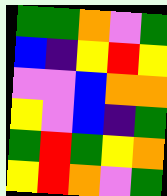[["green", "green", "orange", "violet", "green"], ["blue", "indigo", "yellow", "red", "yellow"], ["violet", "violet", "blue", "orange", "orange"], ["yellow", "violet", "blue", "indigo", "green"], ["green", "red", "green", "yellow", "orange"], ["yellow", "red", "orange", "violet", "green"]]